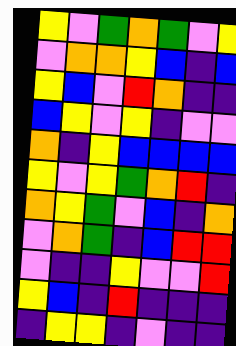[["yellow", "violet", "green", "orange", "green", "violet", "yellow"], ["violet", "orange", "orange", "yellow", "blue", "indigo", "blue"], ["yellow", "blue", "violet", "red", "orange", "indigo", "indigo"], ["blue", "yellow", "violet", "yellow", "indigo", "violet", "violet"], ["orange", "indigo", "yellow", "blue", "blue", "blue", "blue"], ["yellow", "violet", "yellow", "green", "orange", "red", "indigo"], ["orange", "yellow", "green", "violet", "blue", "indigo", "orange"], ["violet", "orange", "green", "indigo", "blue", "red", "red"], ["violet", "indigo", "indigo", "yellow", "violet", "violet", "red"], ["yellow", "blue", "indigo", "red", "indigo", "indigo", "indigo"], ["indigo", "yellow", "yellow", "indigo", "violet", "indigo", "indigo"]]